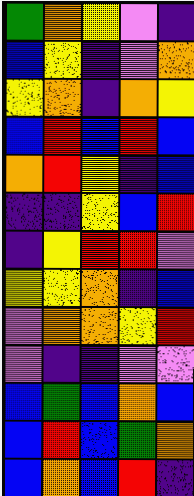[["green", "orange", "yellow", "violet", "indigo"], ["blue", "yellow", "indigo", "violet", "orange"], ["yellow", "orange", "indigo", "orange", "yellow"], ["blue", "red", "blue", "red", "blue"], ["orange", "red", "yellow", "indigo", "blue"], ["indigo", "indigo", "yellow", "blue", "red"], ["indigo", "yellow", "red", "red", "violet"], ["yellow", "yellow", "orange", "indigo", "blue"], ["violet", "orange", "orange", "yellow", "red"], ["violet", "indigo", "indigo", "violet", "violet"], ["blue", "green", "blue", "orange", "blue"], ["blue", "red", "blue", "green", "orange"], ["blue", "orange", "blue", "red", "indigo"]]